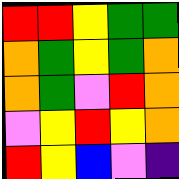[["red", "red", "yellow", "green", "green"], ["orange", "green", "yellow", "green", "orange"], ["orange", "green", "violet", "red", "orange"], ["violet", "yellow", "red", "yellow", "orange"], ["red", "yellow", "blue", "violet", "indigo"]]